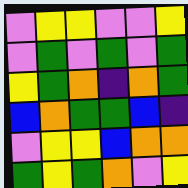[["violet", "yellow", "yellow", "violet", "violet", "yellow"], ["violet", "green", "violet", "green", "violet", "green"], ["yellow", "green", "orange", "indigo", "orange", "green"], ["blue", "orange", "green", "green", "blue", "indigo"], ["violet", "yellow", "yellow", "blue", "orange", "orange"], ["green", "yellow", "green", "orange", "violet", "yellow"]]